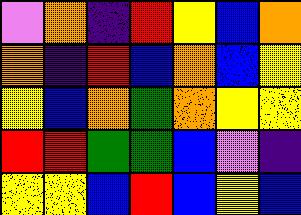[["violet", "orange", "indigo", "red", "yellow", "blue", "orange"], ["orange", "indigo", "red", "blue", "orange", "blue", "yellow"], ["yellow", "blue", "orange", "green", "orange", "yellow", "yellow"], ["red", "red", "green", "green", "blue", "violet", "indigo"], ["yellow", "yellow", "blue", "red", "blue", "yellow", "blue"]]